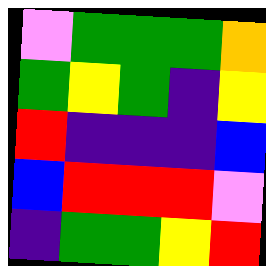[["violet", "green", "green", "green", "orange"], ["green", "yellow", "green", "indigo", "yellow"], ["red", "indigo", "indigo", "indigo", "blue"], ["blue", "red", "red", "red", "violet"], ["indigo", "green", "green", "yellow", "red"]]